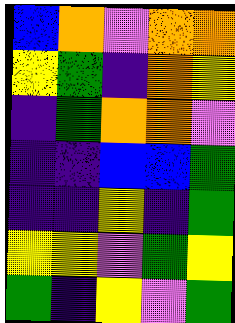[["blue", "orange", "violet", "orange", "orange"], ["yellow", "green", "indigo", "orange", "yellow"], ["indigo", "green", "orange", "orange", "violet"], ["indigo", "indigo", "blue", "blue", "green"], ["indigo", "indigo", "yellow", "indigo", "green"], ["yellow", "yellow", "violet", "green", "yellow"], ["green", "indigo", "yellow", "violet", "green"]]